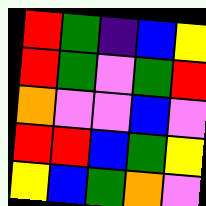[["red", "green", "indigo", "blue", "yellow"], ["red", "green", "violet", "green", "red"], ["orange", "violet", "violet", "blue", "violet"], ["red", "red", "blue", "green", "yellow"], ["yellow", "blue", "green", "orange", "violet"]]